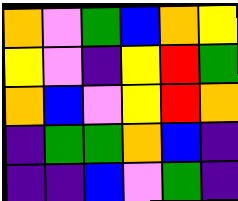[["orange", "violet", "green", "blue", "orange", "yellow"], ["yellow", "violet", "indigo", "yellow", "red", "green"], ["orange", "blue", "violet", "yellow", "red", "orange"], ["indigo", "green", "green", "orange", "blue", "indigo"], ["indigo", "indigo", "blue", "violet", "green", "indigo"]]